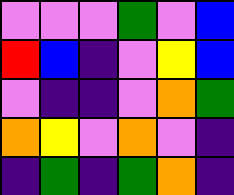[["violet", "violet", "violet", "green", "violet", "blue"], ["red", "blue", "indigo", "violet", "yellow", "blue"], ["violet", "indigo", "indigo", "violet", "orange", "green"], ["orange", "yellow", "violet", "orange", "violet", "indigo"], ["indigo", "green", "indigo", "green", "orange", "indigo"]]